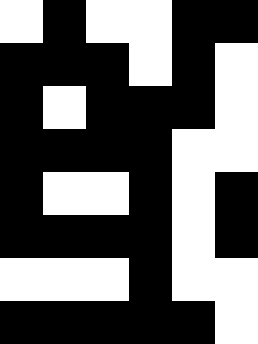[["white", "black", "white", "white", "black", "black"], ["black", "black", "black", "white", "black", "white"], ["black", "white", "black", "black", "black", "white"], ["black", "black", "black", "black", "white", "white"], ["black", "white", "white", "black", "white", "black"], ["black", "black", "black", "black", "white", "black"], ["white", "white", "white", "black", "white", "white"], ["black", "black", "black", "black", "black", "white"]]